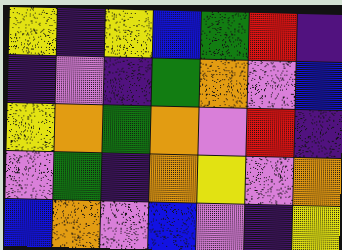[["yellow", "indigo", "yellow", "blue", "green", "red", "indigo"], ["indigo", "violet", "indigo", "green", "orange", "violet", "blue"], ["yellow", "orange", "green", "orange", "violet", "red", "indigo"], ["violet", "green", "indigo", "orange", "yellow", "violet", "orange"], ["blue", "orange", "violet", "blue", "violet", "indigo", "yellow"]]